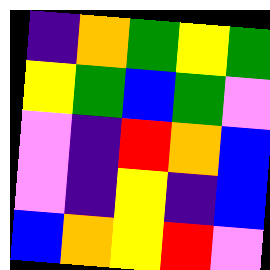[["indigo", "orange", "green", "yellow", "green"], ["yellow", "green", "blue", "green", "violet"], ["violet", "indigo", "red", "orange", "blue"], ["violet", "indigo", "yellow", "indigo", "blue"], ["blue", "orange", "yellow", "red", "violet"]]